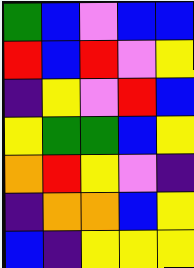[["green", "blue", "violet", "blue", "blue"], ["red", "blue", "red", "violet", "yellow"], ["indigo", "yellow", "violet", "red", "blue"], ["yellow", "green", "green", "blue", "yellow"], ["orange", "red", "yellow", "violet", "indigo"], ["indigo", "orange", "orange", "blue", "yellow"], ["blue", "indigo", "yellow", "yellow", "yellow"]]